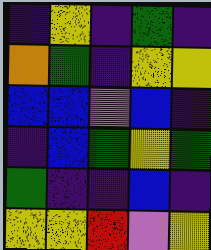[["indigo", "yellow", "indigo", "green", "indigo"], ["orange", "green", "indigo", "yellow", "yellow"], ["blue", "blue", "violet", "blue", "indigo"], ["indigo", "blue", "green", "yellow", "green"], ["green", "indigo", "indigo", "blue", "indigo"], ["yellow", "yellow", "red", "violet", "yellow"]]